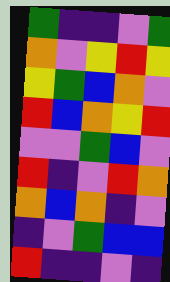[["green", "indigo", "indigo", "violet", "green"], ["orange", "violet", "yellow", "red", "yellow"], ["yellow", "green", "blue", "orange", "violet"], ["red", "blue", "orange", "yellow", "red"], ["violet", "violet", "green", "blue", "violet"], ["red", "indigo", "violet", "red", "orange"], ["orange", "blue", "orange", "indigo", "violet"], ["indigo", "violet", "green", "blue", "blue"], ["red", "indigo", "indigo", "violet", "indigo"]]